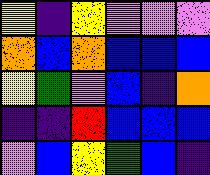[["yellow", "indigo", "yellow", "violet", "violet", "violet"], ["orange", "blue", "orange", "blue", "blue", "blue"], ["yellow", "green", "violet", "blue", "indigo", "orange"], ["indigo", "indigo", "red", "blue", "blue", "blue"], ["violet", "blue", "yellow", "green", "blue", "indigo"]]